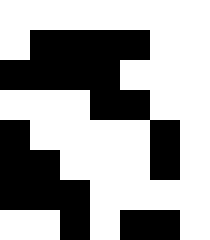[["white", "white", "white", "white", "white", "white", "white"], ["white", "black", "black", "black", "black", "white", "white"], ["black", "black", "black", "black", "white", "white", "white"], ["white", "white", "white", "black", "black", "white", "white"], ["black", "white", "white", "white", "white", "black", "white"], ["black", "black", "white", "white", "white", "black", "white"], ["black", "black", "black", "white", "white", "white", "white"], ["white", "white", "black", "white", "black", "black", "white"]]